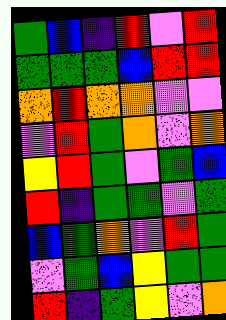[["green", "blue", "indigo", "red", "violet", "red"], ["green", "green", "green", "blue", "red", "red"], ["orange", "red", "orange", "orange", "violet", "violet"], ["violet", "red", "green", "orange", "violet", "orange"], ["yellow", "red", "green", "violet", "green", "blue"], ["red", "indigo", "green", "green", "violet", "green"], ["blue", "green", "orange", "violet", "red", "green"], ["violet", "green", "blue", "yellow", "green", "green"], ["red", "indigo", "green", "yellow", "violet", "orange"]]